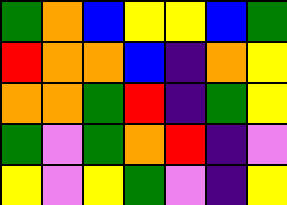[["green", "orange", "blue", "yellow", "yellow", "blue", "green"], ["red", "orange", "orange", "blue", "indigo", "orange", "yellow"], ["orange", "orange", "green", "red", "indigo", "green", "yellow"], ["green", "violet", "green", "orange", "red", "indigo", "violet"], ["yellow", "violet", "yellow", "green", "violet", "indigo", "yellow"]]